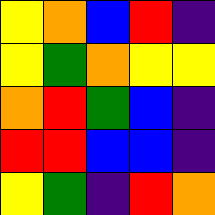[["yellow", "orange", "blue", "red", "indigo"], ["yellow", "green", "orange", "yellow", "yellow"], ["orange", "red", "green", "blue", "indigo"], ["red", "red", "blue", "blue", "indigo"], ["yellow", "green", "indigo", "red", "orange"]]